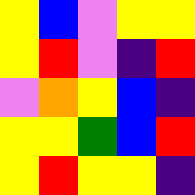[["yellow", "blue", "violet", "yellow", "yellow"], ["yellow", "red", "violet", "indigo", "red"], ["violet", "orange", "yellow", "blue", "indigo"], ["yellow", "yellow", "green", "blue", "red"], ["yellow", "red", "yellow", "yellow", "indigo"]]